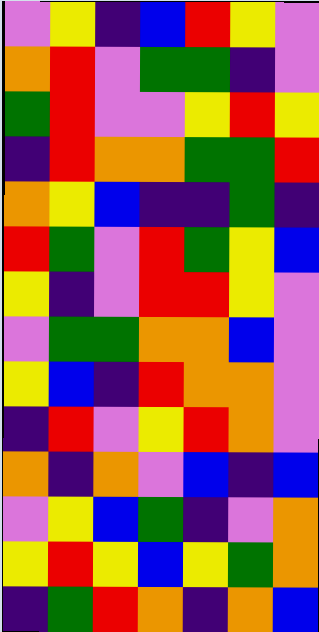[["violet", "yellow", "indigo", "blue", "red", "yellow", "violet"], ["orange", "red", "violet", "green", "green", "indigo", "violet"], ["green", "red", "violet", "violet", "yellow", "red", "yellow"], ["indigo", "red", "orange", "orange", "green", "green", "red"], ["orange", "yellow", "blue", "indigo", "indigo", "green", "indigo"], ["red", "green", "violet", "red", "green", "yellow", "blue"], ["yellow", "indigo", "violet", "red", "red", "yellow", "violet"], ["violet", "green", "green", "orange", "orange", "blue", "violet"], ["yellow", "blue", "indigo", "red", "orange", "orange", "violet"], ["indigo", "red", "violet", "yellow", "red", "orange", "violet"], ["orange", "indigo", "orange", "violet", "blue", "indigo", "blue"], ["violet", "yellow", "blue", "green", "indigo", "violet", "orange"], ["yellow", "red", "yellow", "blue", "yellow", "green", "orange"], ["indigo", "green", "red", "orange", "indigo", "orange", "blue"]]